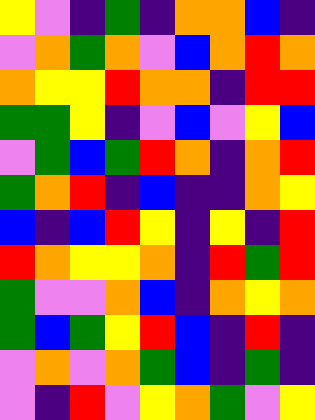[["yellow", "violet", "indigo", "green", "indigo", "orange", "orange", "blue", "indigo"], ["violet", "orange", "green", "orange", "violet", "blue", "orange", "red", "orange"], ["orange", "yellow", "yellow", "red", "orange", "orange", "indigo", "red", "red"], ["green", "green", "yellow", "indigo", "violet", "blue", "violet", "yellow", "blue"], ["violet", "green", "blue", "green", "red", "orange", "indigo", "orange", "red"], ["green", "orange", "red", "indigo", "blue", "indigo", "indigo", "orange", "yellow"], ["blue", "indigo", "blue", "red", "yellow", "indigo", "yellow", "indigo", "red"], ["red", "orange", "yellow", "yellow", "orange", "indigo", "red", "green", "red"], ["green", "violet", "violet", "orange", "blue", "indigo", "orange", "yellow", "orange"], ["green", "blue", "green", "yellow", "red", "blue", "indigo", "red", "indigo"], ["violet", "orange", "violet", "orange", "green", "blue", "indigo", "green", "indigo"], ["violet", "indigo", "red", "violet", "yellow", "orange", "green", "violet", "yellow"]]